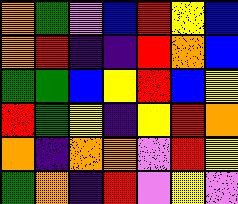[["orange", "green", "violet", "blue", "red", "yellow", "blue"], ["orange", "red", "indigo", "indigo", "red", "orange", "blue"], ["green", "green", "blue", "yellow", "red", "blue", "yellow"], ["red", "green", "yellow", "indigo", "yellow", "red", "orange"], ["orange", "indigo", "orange", "orange", "violet", "red", "yellow"], ["green", "orange", "indigo", "red", "violet", "yellow", "violet"]]